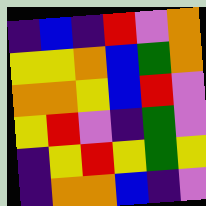[["indigo", "blue", "indigo", "red", "violet", "orange"], ["yellow", "yellow", "orange", "blue", "green", "orange"], ["orange", "orange", "yellow", "blue", "red", "violet"], ["yellow", "red", "violet", "indigo", "green", "violet"], ["indigo", "yellow", "red", "yellow", "green", "yellow"], ["indigo", "orange", "orange", "blue", "indigo", "violet"]]